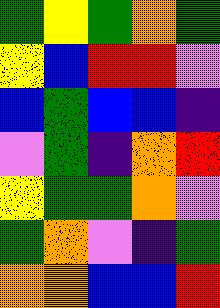[["green", "yellow", "green", "orange", "green"], ["yellow", "blue", "red", "red", "violet"], ["blue", "green", "blue", "blue", "indigo"], ["violet", "green", "indigo", "orange", "red"], ["yellow", "green", "green", "orange", "violet"], ["green", "orange", "violet", "indigo", "green"], ["orange", "orange", "blue", "blue", "red"]]